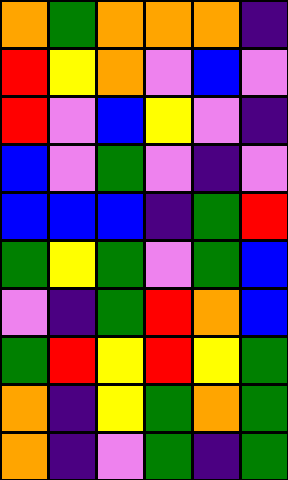[["orange", "green", "orange", "orange", "orange", "indigo"], ["red", "yellow", "orange", "violet", "blue", "violet"], ["red", "violet", "blue", "yellow", "violet", "indigo"], ["blue", "violet", "green", "violet", "indigo", "violet"], ["blue", "blue", "blue", "indigo", "green", "red"], ["green", "yellow", "green", "violet", "green", "blue"], ["violet", "indigo", "green", "red", "orange", "blue"], ["green", "red", "yellow", "red", "yellow", "green"], ["orange", "indigo", "yellow", "green", "orange", "green"], ["orange", "indigo", "violet", "green", "indigo", "green"]]